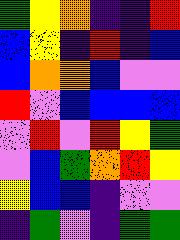[["green", "yellow", "orange", "indigo", "indigo", "red"], ["blue", "yellow", "indigo", "red", "indigo", "blue"], ["blue", "orange", "orange", "blue", "violet", "violet"], ["red", "violet", "blue", "blue", "blue", "blue"], ["violet", "red", "violet", "red", "yellow", "green"], ["violet", "blue", "green", "orange", "red", "yellow"], ["yellow", "blue", "blue", "indigo", "violet", "violet"], ["indigo", "green", "violet", "indigo", "green", "green"]]